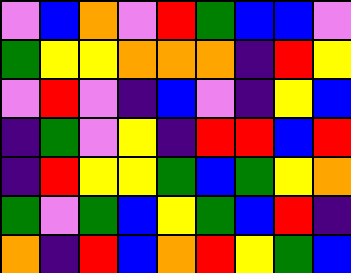[["violet", "blue", "orange", "violet", "red", "green", "blue", "blue", "violet"], ["green", "yellow", "yellow", "orange", "orange", "orange", "indigo", "red", "yellow"], ["violet", "red", "violet", "indigo", "blue", "violet", "indigo", "yellow", "blue"], ["indigo", "green", "violet", "yellow", "indigo", "red", "red", "blue", "red"], ["indigo", "red", "yellow", "yellow", "green", "blue", "green", "yellow", "orange"], ["green", "violet", "green", "blue", "yellow", "green", "blue", "red", "indigo"], ["orange", "indigo", "red", "blue", "orange", "red", "yellow", "green", "blue"]]